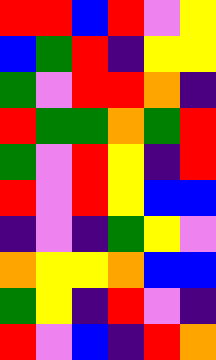[["red", "red", "blue", "red", "violet", "yellow"], ["blue", "green", "red", "indigo", "yellow", "yellow"], ["green", "violet", "red", "red", "orange", "indigo"], ["red", "green", "green", "orange", "green", "red"], ["green", "violet", "red", "yellow", "indigo", "red"], ["red", "violet", "red", "yellow", "blue", "blue"], ["indigo", "violet", "indigo", "green", "yellow", "violet"], ["orange", "yellow", "yellow", "orange", "blue", "blue"], ["green", "yellow", "indigo", "red", "violet", "indigo"], ["red", "violet", "blue", "indigo", "red", "orange"]]